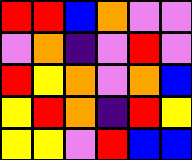[["red", "red", "blue", "orange", "violet", "violet"], ["violet", "orange", "indigo", "violet", "red", "violet"], ["red", "yellow", "orange", "violet", "orange", "blue"], ["yellow", "red", "orange", "indigo", "red", "yellow"], ["yellow", "yellow", "violet", "red", "blue", "blue"]]